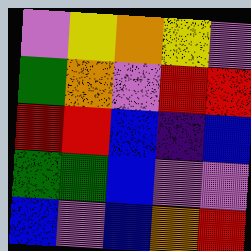[["violet", "yellow", "orange", "yellow", "violet"], ["green", "orange", "violet", "red", "red"], ["red", "red", "blue", "indigo", "blue"], ["green", "green", "blue", "violet", "violet"], ["blue", "violet", "blue", "orange", "red"]]